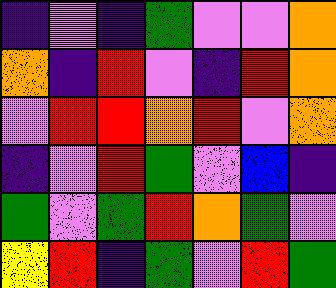[["indigo", "violet", "indigo", "green", "violet", "violet", "orange"], ["orange", "indigo", "red", "violet", "indigo", "red", "orange"], ["violet", "red", "red", "orange", "red", "violet", "orange"], ["indigo", "violet", "red", "green", "violet", "blue", "indigo"], ["green", "violet", "green", "red", "orange", "green", "violet"], ["yellow", "red", "indigo", "green", "violet", "red", "green"]]